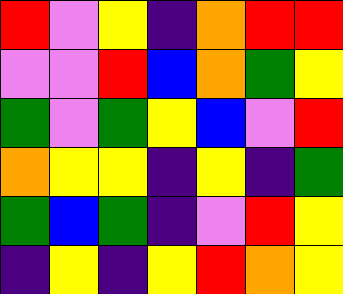[["red", "violet", "yellow", "indigo", "orange", "red", "red"], ["violet", "violet", "red", "blue", "orange", "green", "yellow"], ["green", "violet", "green", "yellow", "blue", "violet", "red"], ["orange", "yellow", "yellow", "indigo", "yellow", "indigo", "green"], ["green", "blue", "green", "indigo", "violet", "red", "yellow"], ["indigo", "yellow", "indigo", "yellow", "red", "orange", "yellow"]]